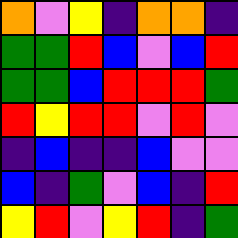[["orange", "violet", "yellow", "indigo", "orange", "orange", "indigo"], ["green", "green", "red", "blue", "violet", "blue", "red"], ["green", "green", "blue", "red", "red", "red", "green"], ["red", "yellow", "red", "red", "violet", "red", "violet"], ["indigo", "blue", "indigo", "indigo", "blue", "violet", "violet"], ["blue", "indigo", "green", "violet", "blue", "indigo", "red"], ["yellow", "red", "violet", "yellow", "red", "indigo", "green"]]